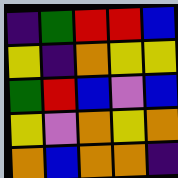[["indigo", "green", "red", "red", "blue"], ["yellow", "indigo", "orange", "yellow", "yellow"], ["green", "red", "blue", "violet", "blue"], ["yellow", "violet", "orange", "yellow", "orange"], ["orange", "blue", "orange", "orange", "indigo"]]